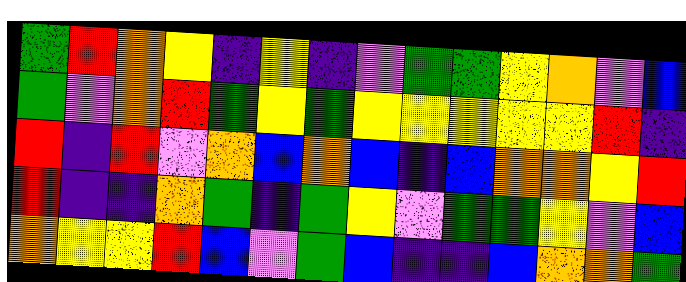[["green", "red", "orange", "yellow", "indigo", "yellow", "indigo", "violet", "green", "green", "yellow", "orange", "violet", "blue"], ["green", "violet", "orange", "red", "green", "yellow", "green", "yellow", "yellow", "yellow", "yellow", "yellow", "red", "indigo"], ["red", "indigo", "red", "violet", "orange", "blue", "orange", "blue", "indigo", "blue", "orange", "orange", "yellow", "red"], ["red", "indigo", "indigo", "orange", "green", "indigo", "green", "yellow", "violet", "green", "green", "yellow", "violet", "blue"], ["orange", "yellow", "yellow", "red", "blue", "violet", "green", "blue", "indigo", "indigo", "blue", "orange", "orange", "green"]]